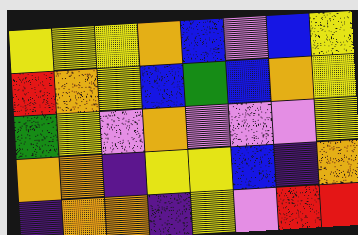[["yellow", "yellow", "yellow", "orange", "blue", "violet", "blue", "yellow"], ["red", "orange", "yellow", "blue", "green", "blue", "orange", "yellow"], ["green", "yellow", "violet", "orange", "violet", "violet", "violet", "yellow"], ["orange", "orange", "indigo", "yellow", "yellow", "blue", "indigo", "orange"], ["indigo", "orange", "orange", "indigo", "yellow", "violet", "red", "red"]]